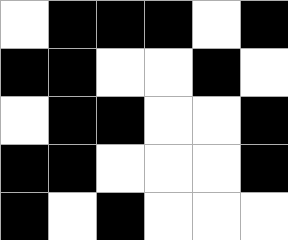[["white", "black", "black", "black", "white", "black"], ["black", "black", "white", "white", "black", "white"], ["white", "black", "black", "white", "white", "black"], ["black", "black", "white", "white", "white", "black"], ["black", "white", "black", "white", "white", "white"]]